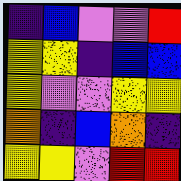[["indigo", "blue", "violet", "violet", "red"], ["yellow", "yellow", "indigo", "blue", "blue"], ["yellow", "violet", "violet", "yellow", "yellow"], ["orange", "indigo", "blue", "orange", "indigo"], ["yellow", "yellow", "violet", "red", "red"]]